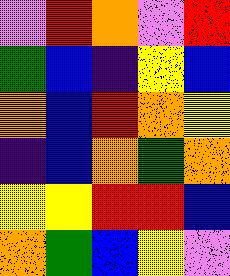[["violet", "red", "orange", "violet", "red"], ["green", "blue", "indigo", "yellow", "blue"], ["orange", "blue", "red", "orange", "yellow"], ["indigo", "blue", "orange", "green", "orange"], ["yellow", "yellow", "red", "red", "blue"], ["orange", "green", "blue", "yellow", "violet"]]